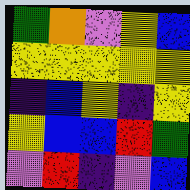[["green", "orange", "violet", "yellow", "blue"], ["yellow", "yellow", "yellow", "yellow", "yellow"], ["indigo", "blue", "yellow", "indigo", "yellow"], ["yellow", "blue", "blue", "red", "green"], ["violet", "red", "indigo", "violet", "blue"]]